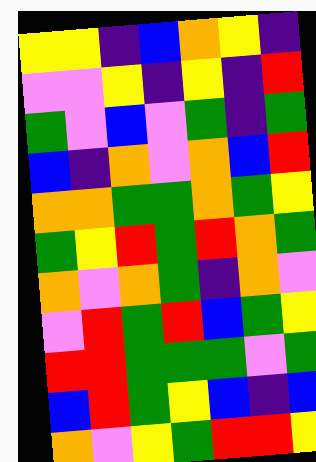[["yellow", "yellow", "indigo", "blue", "orange", "yellow", "indigo"], ["violet", "violet", "yellow", "indigo", "yellow", "indigo", "red"], ["green", "violet", "blue", "violet", "green", "indigo", "green"], ["blue", "indigo", "orange", "violet", "orange", "blue", "red"], ["orange", "orange", "green", "green", "orange", "green", "yellow"], ["green", "yellow", "red", "green", "red", "orange", "green"], ["orange", "violet", "orange", "green", "indigo", "orange", "violet"], ["violet", "red", "green", "red", "blue", "green", "yellow"], ["red", "red", "green", "green", "green", "violet", "green"], ["blue", "red", "green", "yellow", "blue", "indigo", "blue"], ["orange", "violet", "yellow", "green", "red", "red", "yellow"]]